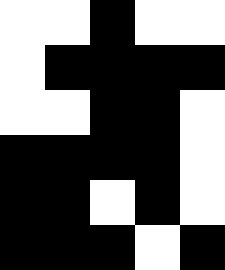[["white", "white", "black", "white", "white"], ["white", "black", "black", "black", "black"], ["white", "white", "black", "black", "white"], ["black", "black", "black", "black", "white"], ["black", "black", "white", "black", "white"], ["black", "black", "black", "white", "black"]]